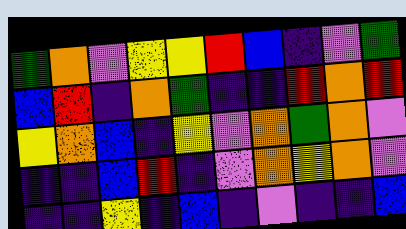[["green", "orange", "violet", "yellow", "yellow", "red", "blue", "indigo", "violet", "green"], ["blue", "red", "indigo", "orange", "green", "indigo", "indigo", "red", "orange", "red"], ["yellow", "orange", "blue", "indigo", "yellow", "violet", "orange", "green", "orange", "violet"], ["indigo", "indigo", "blue", "red", "indigo", "violet", "orange", "yellow", "orange", "violet"], ["indigo", "indigo", "yellow", "indigo", "blue", "indigo", "violet", "indigo", "indigo", "blue"]]